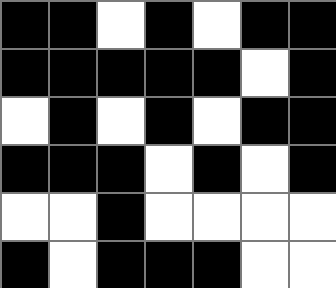[["black", "black", "white", "black", "white", "black", "black"], ["black", "black", "black", "black", "black", "white", "black"], ["white", "black", "white", "black", "white", "black", "black"], ["black", "black", "black", "white", "black", "white", "black"], ["white", "white", "black", "white", "white", "white", "white"], ["black", "white", "black", "black", "black", "white", "white"]]